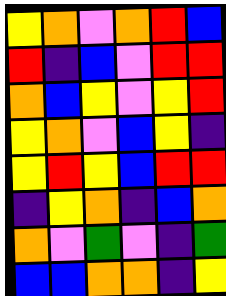[["yellow", "orange", "violet", "orange", "red", "blue"], ["red", "indigo", "blue", "violet", "red", "red"], ["orange", "blue", "yellow", "violet", "yellow", "red"], ["yellow", "orange", "violet", "blue", "yellow", "indigo"], ["yellow", "red", "yellow", "blue", "red", "red"], ["indigo", "yellow", "orange", "indigo", "blue", "orange"], ["orange", "violet", "green", "violet", "indigo", "green"], ["blue", "blue", "orange", "orange", "indigo", "yellow"]]